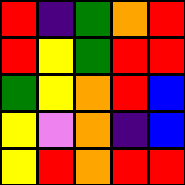[["red", "indigo", "green", "orange", "red"], ["red", "yellow", "green", "red", "red"], ["green", "yellow", "orange", "red", "blue"], ["yellow", "violet", "orange", "indigo", "blue"], ["yellow", "red", "orange", "red", "red"]]